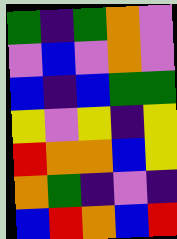[["green", "indigo", "green", "orange", "violet"], ["violet", "blue", "violet", "orange", "violet"], ["blue", "indigo", "blue", "green", "green"], ["yellow", "violet", "yellow", "indigo", "yellow"], ["red", "orange", "orange", "blue", "yellow"], ["orange", "green", "indigo", "violet", "indigo"], ["blue", "red", "orange", "blue", "red"]]